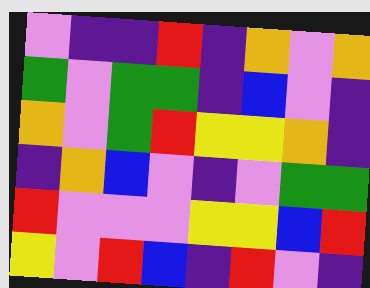[["violet", "indigo", "indigo", "red", "indigo", "orange", "violet", "orange"], ["green", "violet", "green", "green", "indigo", "blue", "violet", "indigo"], ["orange", "violet", "green", "red", "yellow", "yellow", "orange", "indigo"], ["indigo", "orange", "blue", "violet", "indigo", "violet", "green", "green"], ["red", "violet", "violet", "violet", "yellow", "yellow", "blue", "red"], ["yellow", "violet", "red", "blue", "indigo", "red", "violet", "indigo"]]